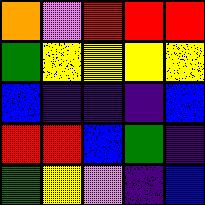[["orange", "violet", "red", "red", "red"], ["green", "yellow", "yellow", "yellow", "yellow"], ["blue", "indigo", "indigo", "indigo", "blue"], ["red", "red", "blue", "green", "indigo"], ["green", "yellow", "violet", "indigo", "blue"]]